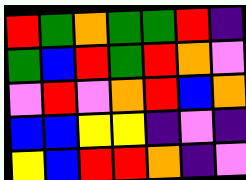[["red", "green", "orange", "green", "green", "red", "indigo"], ["green", "blue", "red", "green", "red", "orange", "violet"], ["violet", "red", "violet", "orange", "red", "blue", "orange"], ["blue", "blue", "yellow", "yellow", "indigo", "violet", "indigo"], ["yellow", "blue", "red", "red", "orange", "indigo", "violet"]]